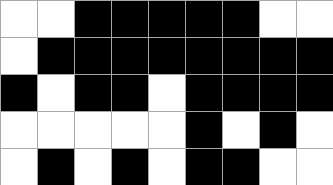[["white", "white", "black", "black", "black", "black", "black", "white", "white"], ["white", "black", "black", "black", "black", "black", "black", "black", "black"], ["black", "white", "black", "black", "white", "black", "black", "black", "black"], ["white", "white", "white", "white", "white", "black", "white", "black", "white"], ["white", "black", "white", "black", "white", "black", "black", "white", "white"]]